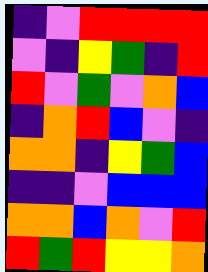[["indigo", "violet", "red", "red", "red", "red"], ["violet", "indigo", "yellow", "green", "indigo", "red"], ["red", "violet", "green", "violet", "orange", "blue"], ["indigo", "orange", "red", "blue", "violet", "indigo"], ["orange", "orange", "indigo", "yellow", "green", "blue"], ["indigo", "indigo", "violet", "blue", "blue", "blue"], ["orange", "orange", "blue", "orange", "violet", "red"], ["red", "green", "red", "yellow", "yellow", "orange"]]